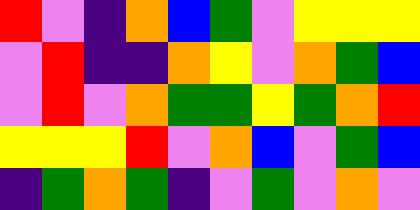[["red", "violet", "indigo", "orange", "blue", "green", "violet", "yellow", "yellow", "yellow"], ["violet", "red", "indigo", "indigo", "orange", "yellow", "violet", "orange", "green", "blue"], ["violet", "red", "violet", "orange", "green", "green", "yellow", "green", "orange", "red"], ["yellow", "yellow", "yellow", "red", "violet", "orange", "blue", "violet", "green", "blue"], ["indigo", "green", "orange", "green", "indigo", "violet", "green", "violet", "orange", "violet"]]